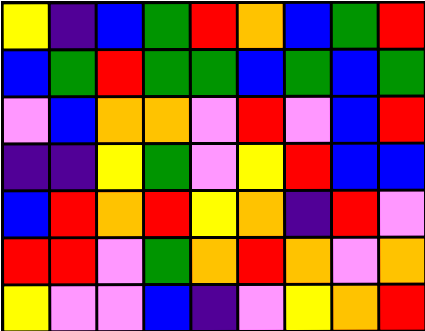[["yellow", "indigo", "blue", "green", "red", "orange", "blue", "green", "red"], ["blue", "green", "red", "green", "green", "blue", "green", "blue", "green"], ["violet", "blue", "orange", "orange", "violet", "red", "violet", "blue", "red"], ["indigo", "indigo", "yellow", "green", "violet", "yellow", "red", "blue", "blue"], ["blue", "red", "orange", "red", "yellow", "orange", "indigo", "red", "violet"], ["red", "red", "violet", "green", "orange", "red", "orange", "violet", "orange"], ["yellow", "violet", "violet", "blue", "indigo", "violet", "yellow", "orange", "red"]]